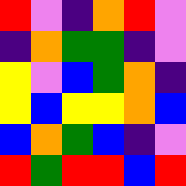[["red", "violet", "indigo", "orange", "red", "violet"], ["indigo", "orange", "green", "green", "indigo", "violet"], ["yellow", "violet", "blue", "green", "orange", "indigo"], ["yellow", "blue", "yellow", "yellow", "orange", "blue"], ["blue", "orange", "green", "blue", "indigo", "violet"], ["red", "green", "red", "red", "blue", "red"]]